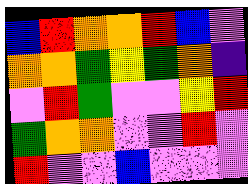[["blue", "red", "orange", "orange", "red", "blue", "violet"], ["orange", "orange", "green", "yellow", "green", "orange", "indigo"], ["violet", "red", "green", "violet", "violet", "yellow", "red"], ["green", "orange", "orange", "violet", "violet", "red", "violet"], ["red", "violet", "violet", "blue", "violet", "violet", "violet"]]